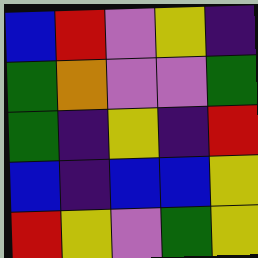[["blue", "red", "violet", "yellow", "indigo"], ["green", "orange", "violet", "violet", "green"], ["green", "indigo", "yellow", "indigo", "red"], ["blue", "indigo", "blue", "blue", "yellow"], ["red", "yellow", "violet", "green", "yellow"]]